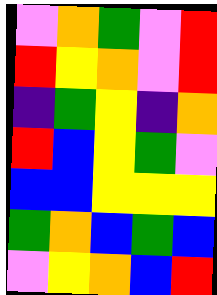[["violet", "orange", "green", "violet", "red"], ["red", "yellow", "orange", "violet", "red"], ["indigo", "green", "yellow", "indigo", "orange"], ["red", "blue", "yellow", "green", "violet"], ["blue", "blue", "yellow", "yellow", "yellow"], ["green", "orange", "blue", "green", "blue"], ["violet", "yellow", "orange", "blue", "red"]]